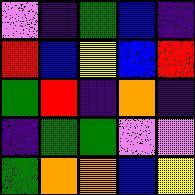[["violet", "indigo", "green", "blue", "indigo"], ["red", "blue", "yellow", "blue", "red"], ["green", "red", "indigo", "orange", "indigo"], ["indigo", "green", "green", "violet", "violet"], ["green", "orange", "orange", "blue", "yellow"]]